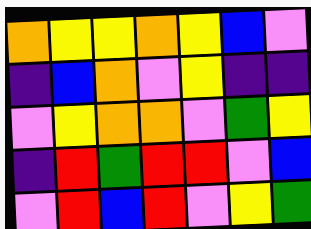[["orange", "yellow", "yellow", "orange", "yellow", "blue", "violet"], ["indigo", "blue", "orange", "violet", "yellow", "indigo", "indigo"], ["violet", "yellow", "orange", "orange", "violet", "green", "yellow"], ["indigo", "red", "green", "red", "red", "violet", "blue"], ["violet", "red", "blue", "red", "violet", "yellow", "green"]]